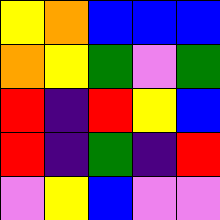[["yellow", "orange", "blue", "blue", "blue"], ["orange", "yellow", "green", "violet", "green"], ["red", "indigo", "red", "yellow", "blue"], ["red", "indigo", "green", "indigo", "red"], ["violet", "yellow", "blue", "violet", "violet"]]